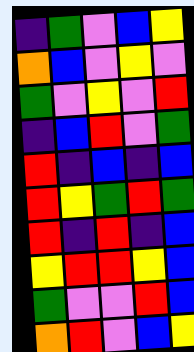[["indigo", "green", "violet", "blue", "yellow"], ["orange", "blue", "violet", "yellow", "violet"], ["green", "violet", "yellow", "violet", "red"], ["indigo", "blue", "red", "violet", "green"], ["red", "indigo", "blue", "indigo", "blue"], ["red", "yellow", "green", "red", "green"], ["red", "indigo", "red", "indigo", "blue"], ["yellow", "red", "red", "yellow", "blue"], ["green", "violet", "violet", "red", "blue"], ["orange", "red", "violet", "blue", "yellow"]]